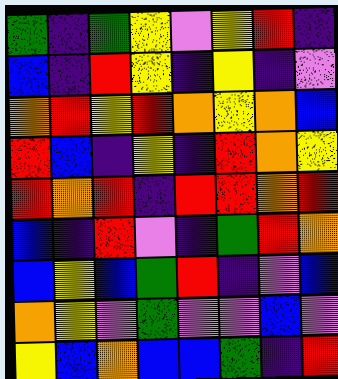[["green", "indigo", "green", "yellow", "violet", "yellow", "red", "indigo"], ["blue", "indigo", "red", "yellow", "indigo", "yellow", "indigo", "violet"], ["orange", "red", "yellow", "red", "orange", "yellow", "orange", "blue"], ["red", "blue", "indigo", "yellow", "indigo", "red", "orange", "yellow"], ["red", "orange", "red", "indigo", "red", "red", "orange", "red"], ["blue", "indigo", "red", "violet", "indigo", "green", "red", "orange"], ["blue", "yellow", "blue", "green", "red", "indigo", "violet", "blue"], ["orange", "yellow", "violet", "green", "violet", "violet", "blue", "violet"], ["yellow", "blue", "orange", "blue", "blue", "green", "indigo", "red"]]